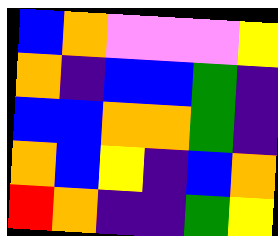[["blue", "orange", "violet", "violet", "violet", "yellow"], ["orange", "indigo", "blue", "blue", "green", "indigo"], ["blue", "blue", "orange", "orange", "green", "indigo"], ["orange", "blue", "yellow", "indigo", "blue", "orange"], ["red", "orange", "indigo", "indigo", "green", "yellow"]]